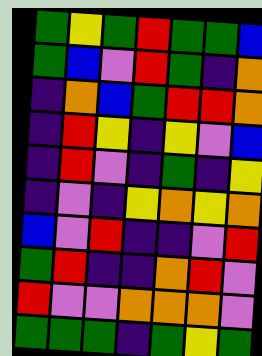[["green", "yellow", "green", "red", "green", "green", "blue"], ["green", "blue", "violet", "red", "green", "indigo", "orange"], ["indigo", "orange", "blue", "green", "red", "red", "orange"], ["indigo", "red", "yellow", "indigo", "yellow", "violet", "blue"], ["indigo", "red", "violet", "indigo", "green", "indigo", "yellow"], ["indigo", "violet", "indigo", "yellow", "orange", "yellow", "orange"], ["blue", "violet", "red", "indigo", "indigo", "violet", "red"], ["green", "red", "indigo", "indigo", "orange", "red", "violet"], ["red", "violet", "violet", "orange", "orange", "orange", "violet"], ["green", "green", "green", "indigo", "green", "yellow", "green"]]